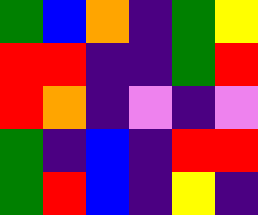[["green", "blue", "orange", "indigo", "green", "yellow"], ["red", "red", "indigo", "indigo", "green", "red"], ["red", "orange", "indigo", "violet", "indigo", "violet"], ["green", "indigo", "blue", "indigo", "red", "red"], ["green", "red", "blue", "indigo", "yellow", "indigo"]]